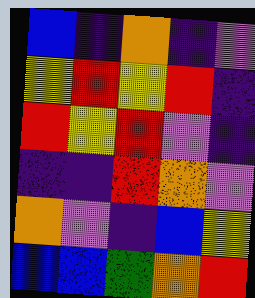[["blue", "indigo", "orange", "indigo", "violet"], ["yellow", "red", "yellow", "red", "indigo"], ["red", "yellow", "red", "violet", "indigo"], ["indigo", "indigo", "red", "orange", "violet"], ["orange", "violet", "indigo", "blue", "yellow"], ["blue", "blue", "green", "orange", "red"]]